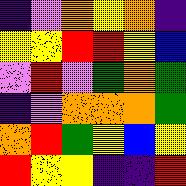[["indigo", "violet", "orange", "yellow", "orange", "indigo"], ["yellow", "yellow", "red", "red", "yellow", "blue"], ["violet", "red", "violet", "green", "orange", "green"], ["indigo", "violet", "orange", "orange", "orange", "green"], ["orange", "red", "green", "yellow", "blue", "yellow"], ["red", "yellow", "yellow", "indigo", "indigo", "red"]]